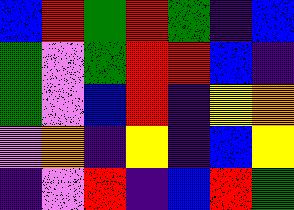[["blue", "red", "green", "red", "green", "indigo", "blue"], ["green", "violet", "green", "red", "red", "blue", "indigo"], ["green", "violet", "blue", "red", "indigo", "yellow", "orange"], ["violet", "orange", "indigo", "yellow", "indigo", "blue", "yellow"], ["indigo", "violet", "red", "indigo", "blue", "red", "green"]]